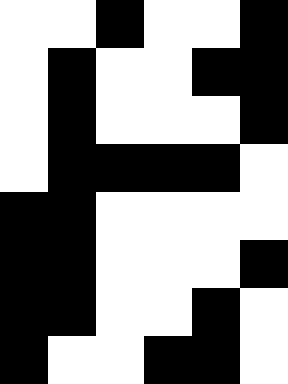[["white", "white", "black", "white", "white", "black"], ["white", "black", "white", "white", "black", "black"], ["white", "black", "white", "white", "white", "black"], ["white", "black", "black", "black", "black", "white"], ["black", "black", "white", "white", "white", "white"], ["black", "black", "white", "white", "white", "black"], ["black", "black", "white", "white", "black", "white"], ["black", "white", "white", "black", "black", "white"]]